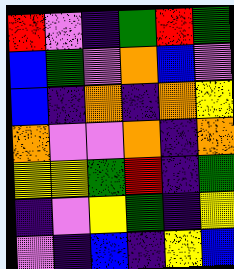[["red", "violet", "indigo", "green", "red", "green"], ["blue", "green", "violet", "orange", "blue", "violet"], ["blue", "indigo", "orange", "indigo", "orange", "yellow"], ["orange", "violet", "violet", "orange", "indigo", "orange"], ["yellow", "yellow", "green", "red", "indigo", "green"], ["indigo", "violet", "yellow", "green", "indigo", "yellow"], ["violet", "indigo", "blue", "indigo", "yellow", "blue"]]